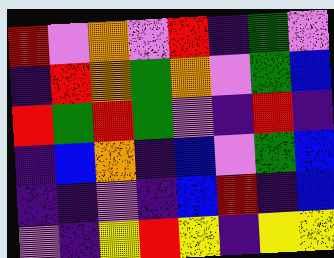[["red", "violet", "orange", "violet", "red", "indigo", "green", "violet"], ["indigo", "red", "orange", "green", "orange", "violet", "green", "blue"], ["red", "green", "red", "green", "violet", "indigo", "red", "indigo"], ["indigo", "blue", "orange", "indigo", "blue", "violet", "green", "blue"], ["indigo", "indigo", "violet", "indigo", "blue", "red", "indigo", "blue"], ["violet", "indigo", "yellow", "red", "yellow", "indigo", "yellow", "yellow"]]